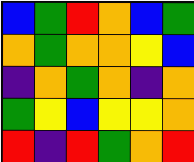[["blue", "green", "red", "orange", "blue", "green"], ["orange", "green", "orange", "orange", "yellow", "blue"], ["indigo", "orange", "green", "orange", "indigo", "orange"], ["green", "yellow", "blue", "yellow", "yellow", "orange"], ["red", "indigo", "red", "green", "orange", "red"]]